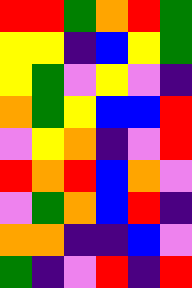[["red", "red", "green", "orange", "red", "green"], ["yellow", "yellow", "indigo", "blue", "yellow", "green"], ["yellow", "green", "violet", "yellow", "violet", "indigo"], ["orange", "green", "yellow", "blue", "blue", "red"], ["violet", "yellow", "orange", "indigo", "violet", "red"], ["red", "orange", "red", "blue", "orange", "violet"], ["violet", "green", "orange", "blue", "red", "indigo"], ["orange", "orange", "indigo", "indigo", "blue", "violet"], ["green", "indigo", "violet", "red", "indigo", "red"]]